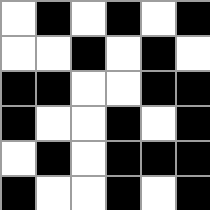[["white", "black", "white", "black", "white", "black"], ["white", "white", "black", "white", "black", "white"], ["black", "black", "white", "white", "black", "black"], ["black", "white", "white", "black", "white", "black"], ["white", "black", "white", "black", "black", "black"], ["black", "white", "white", "black", "white", "black"]]